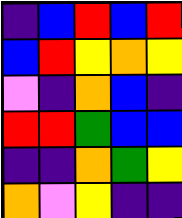[["indigo", "blue", "red", "blue", "red"], ["blue", "red", "yellow", "orange", "yellow"], ["violet", "indigo", "orange", "blue", "indigo"], ["red", "red", "green", "blue", "blue"], ["indigo", "indigo", "orange", "green", "yellow"], ["orange", "violet", "yellow", "indigo", "indigo"]]